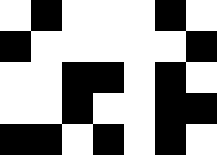[["white", "black", "white", "white", "white", "black", "white"], ["black", "white", "white", "white", "white", "white", "black"], ["white", "white", "black", "black", "white", "black", "white"], ["white", "white", "black", "white", "white", "black", "black"], ["black", "black", "white", "black", "white", "black", "white"]]